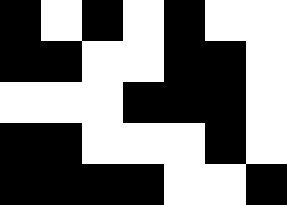[["black", "white", "black", "white", "black", "white", "white"], ["black", "black", "white", "white", "black", "black", "white"], ["white", "white", "white", "black", "black", "black", "white"], ["black", "black", "white", "white", "white", "black", "white"], ["black", "black", "black", "black", "white", "white", "black"]]